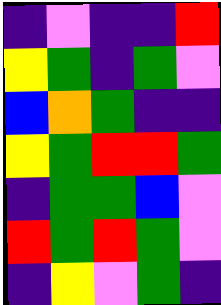[["indigo", "violet", "indigo", "indigo", "red"], ["yellow", "green", "indigo", "green", "violet"], ["blue", "orange", "green", "indigo", "indigo"], ["yellow", "green", "red", "red", "green"], ["indigo", "green", "green", "blue", "violet"], ["red", "green", "red", "green", "violet"], ["indigo", "yellow", "violet", "green", "indigo"]]